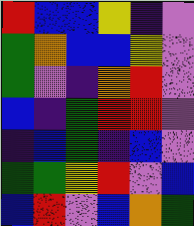[["red", "blue", "blue", "yellow", "indigo", "violet"], ["green", "orange", "blue", "blue", "yellow", "violet"], ["green", "violet", "indigo", "orange", "red", "violet"], ["blue", "indigo", "green", "red", "red", "violet"], ["indigo", "blue", "green", "indigo", "blue", "violet"], ["green", "green", "yellow", "red", "violet", "blue"], ["blue", "red", "violet", "blue", "orange", "green"]]